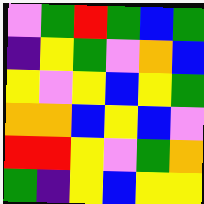[["violet", "green", "red", "green", "blue", "green"], ["indigo", "yellow", "green", "violet", "orange", "blue"], ["yellow", "violet", "yellow", "blue", "yellow", "green"], ["orange", "orange", "blue", "yellow", "blue", "violet"], ["red", "red", "yellow", "violet", "green", "orange"], ["green", "indigo", "yellow", "blue", "yellow", "yellow"]]